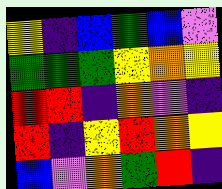[["yellow", "indigo", "blue", "green", "blue", "violet"], ["green", "green", "green", "yellow", "orange", "yellow"], ["red", "red", "indigo", "orange", "violet", "indigo"], ["red", "indigo", "yellow", "red", "orange", "yellow"], ["blue", "violet", "orange", "green", "red", "indigo"]]